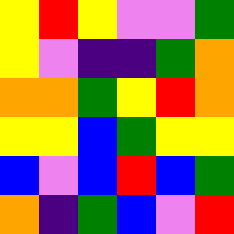[["yellow", "red", "yellow", "violet", "violet", "green"], ["yellow", "violet", "indigo", "indigo", "green", "orange"], ["orange", "orange", "green", "yellow", "red", "orange"], ["yellow", "yellow", "blue", "green", "yellow", "yellow"], ["blue", "violet", "blue", "red", "blue", "green"], ["orange", "indigo", "green", "blue", "violet", "red"]]